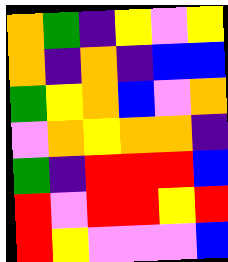[["orange", "green", "indigo", "yellow", "violet", "yellow"], ["orange", "indigo", "orange", "indigo", "blue", "blue"], ["green", "yellow", "orange", "blue", "violet", "orange"], ["violet", "orange", "yellow", "orange", "orange", "indigo"], ["green", "indigo", "red", "red", "red", "blue"], ["red", "violet", "red", "red", "yellow", "red"], ["red", "yellow", "violet", "violet", "violet", "blue"]]